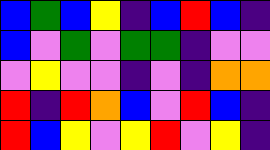[["blue", "green", "blue", "yellow", "indigo", "blue", "red", "blue", "indigo"], ["blue", "violet", "green", "violet", "green", "green", "indigo", "violet", "violet"], ["violet", "yellow", "violet", "violet", "indigo", "violet", "indigo", "orange", "orange"], ["red", "indigo", "red", "orange", "blue", "violet", "red", "blue", "indigo"], ["red", "blue", "yellow", "violet", "yellow", "red", "violet", "yellow", "indigo"]]